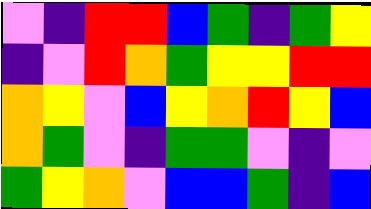[["violet", "indigo", "red", "red", "blue", "green", "indigo", "green", "yellow"], ["indigo", "violet", "red", "orange", "green", "yellow", "yellow", "red", "red"], ["orange", "yellow", "violet", "blue", "yellow", "orange", "red", "yellow", "blue"], ["orange", "green", "violet", "indigo", "green", "green", "violet", "indigo", "violet"], ["green", "yellow", "orange", "violet", "blue", "blue", "green", "indigo", "blue"]]